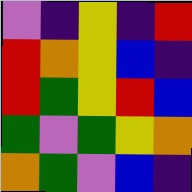[["violet", "indigo", "yellow", "indigo", "red"], ["red", "orange", "yellow", "blue", "indigo"], ["red", "green", "yellow", "red", "blue"], ["green", "violet", "green", "yellow", "orange"], ["orange", "green", "violet", "blue", "indigo"]]